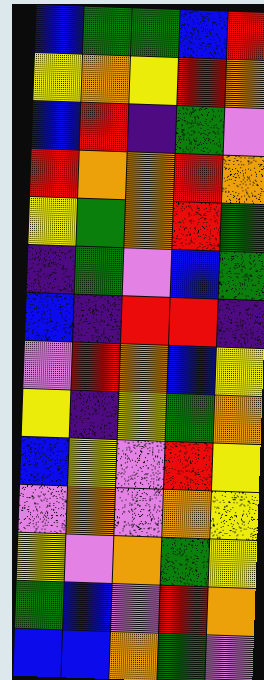[["blue", "green", "green", "blue", "red"], ["yellow", "orange", "yellow", "red", "orange"], ["blue", "red", "indigo", "green", "violet"], ["red", "orange", "orange", "red", "orange"], ["yellow", "green", "orange", "red", "green"], ["indigo", "green", "violet", "blue", "green"], ["blue", "indigo", "red", "red", "indigo"], ["violet", "red", "orange", "blue", "yellow"], ["yellow", "indigo", "yellow", "green", "orange"], ["blue", "yellow", "violet", "red", "yellow"], ["violet", "orange", "violet", "orange", "yellow"], ["yellow", "violet", "orange", "green", "yellow"], ["green", "blue", "violet", "red", "orange"], ["blue", "blue", "orange", "green", "violet"]]